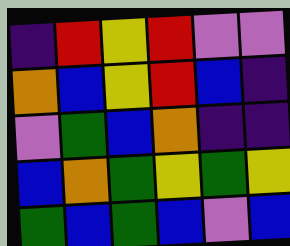[["indigo", "red", "yellow", "red", "violet", "violet"], ["orange", "blue", "yellow", "red", "blue", "indigo"], ["violet", "green", "blue", "orange", "indigo", "indigo"], ["blue", "orange", "green", "yellow", "green", "yellow"], ["green", "blue", "green", "blue", "violet", "blue"]]